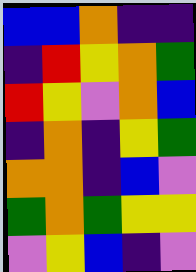[["blue", "blue", "orange", "indigo", "indigo"], ["indigo", "red", "yellow", "orange", "green"], ["red", "yellow", "violet", "orange", "blue"], ["indigo", "orange", "indigo", "yellow", "green"], ["orange", "orange", "indigo", "blue", "violet"], ["green", "orange", "green", "yellow", "yellow"], ["violet", "yellow", "blue", "indigo", "violet"]]